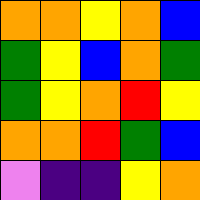[["orange", "orange", "yellow", "orange", "blue"], ["green", "yellow", "blue", "orange", "green"], ["green", "yellow", "orange", "red", "yellow"], ["orange", "orange", "red", "green", "blue"], ["violet", "indigo", "indigo", "yellow", "orange"]]